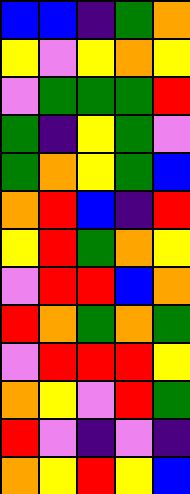[["blue", "blue", "indigo", "green", "orange"], ["yellow", "violet", "yellow", "orange", "yellow"], ["violet", "green", "green", "green", "red"], ["green", "indigo", "yellow", "green", "violet"], ["green", "orange", "yellow", "green", "blue"], ["orange", "red", "blue", "indigo", "red"], ["yellow", "red", "green", "orange", "yellow"], ["violet", "red", "red", "blue", "orange"], ["red", "orange", "green", "orange", "green"], ["violet", "red", "red", "red", "yellow"], ["orange", "yellow", "violet", "red", "green"], ["red", "violet", "indigo", "violet", "indigo"], ["orange", "yellow", "red", "yellow", "blue"]]